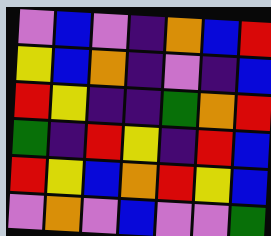[["violet", "blue", "violet", "indigo", "orange", "blue", "red"], ["yellow", "blue", "orange", "indigo", "violet", "indigo", "blue"], ["red", "yellow", "indigo", "indigo", "green", "orange", "red"], ["green", "indigo", "red", "yellow", "indigo", "red", "blue"], ["red", "yellow", "blue", "orange", "red", "yellow", "blue"], ["violet", "orange", "violet", "blue", "violet", "violet", "green"]]